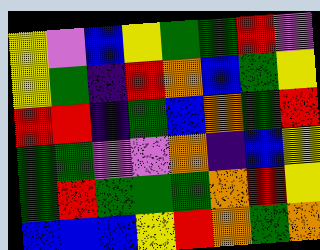[["yellow", "violet", "blue", "yellow", "green", "green", "red", "violet"], ["yellow", "green", "indigo", "red", "orange", "blue", "green", "yellow"], ["red", "red", "indigo", "green", "blue", "orange", "green", "red"], ["green", "green", "violet", "violet", "orange", "indigo", "blue", "yellow"], ["green", "red", "green", "green", "green", "orange", "red", "yellow"], ["blue", "blue", "blue", "yellow", "red", "orange", "green", "orange"]]